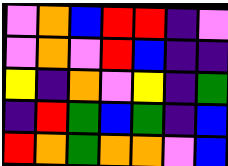[["violet", "orange", "blue", "red", "red", "indigo", "violet"], ["violet", "orange", "violet", "red", "blue", "indigo", "indigo"], ["yellow", "indigo", "orange", "violet", "yellow", "indigo", "green"], ["indigo", "red", "green", "blue", "green", "indigo", "blue"], ["red", "orange", "green", "orange", "orange", "violet", "blue"]]